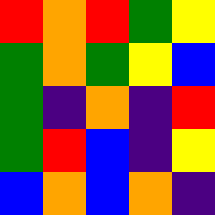[["red", "orange", "red", "green", "yellow"], ["green", "orange", "green", "yellow", "blue"], ["green", "indigo", "orange", "indigo", "red"], ["green", "red", "blue", "indigo", "yellow"], ["blue", "orange", "blue", "orange", "indigo"]]